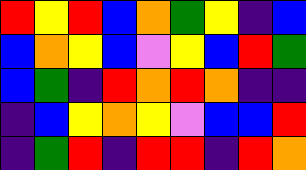[["red", "yellow", "red", "blue", "orange", "green", "yellow", "indigo", "blue"], ["blue", "orange", "yellow", "blue", "violet", "yellow", "blue", "red", "green"], ["blue", "green", "indigo", "red", "orange", "red", "orange", "indigo", "indigo"], ["indigo", "blue", "yellow", "orange", "yellow", "violet", "blue", "blue", "red"], ["indigo", "green", "red", "indigo", "red", "red", "indigo", "red", "orange"]]